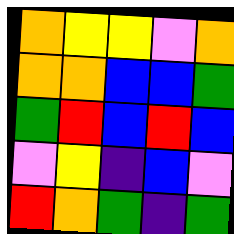[["orange", "yellow", "yellow", "violet", "orange"], ["orange", "orange", "blue", "blue", "green"], ["green", "red", "blue", "red", "blue"], ["violet", "yellow", "indigo", "blue", "violet"], ["red", "orange", "green", "indigo", "green"]]